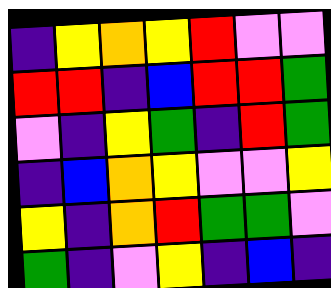[["indigo", "yellow", "orange", "yellow", "red", "violet", "violet"], ["red", "red", "indigo", "blue", "red", "red", "green"], ["violet", "indigo", "yellow", "green", "indigo", "red", "green"], ["indigo", "blue", "orange", "yellow", "violet", "violet", "yellow"], ["yellow", "indigo", "orange", "red", "green", "green", "violet"], ["green", "indigo", "violet", "yellow", "indigo", "blue", "indigo"]]